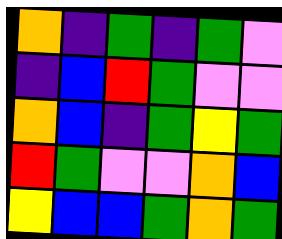[["orange", "indigo", "green", "indigo", "green", "violet"], ["indigo", "blue", "red", "green", "violet", "violet"], ["orange", "blue", "indigo", "green", "yellow", "green"], ["red", "green", "violet", "violet", "orange", "blue"], ["yellow", "blue", "blue", "green", "orange", "green"]]